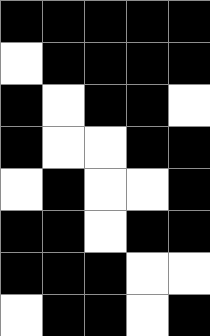[["black", "black", "black", "black", "black"], ["white", "black", "black", "black", "black"], ["black", "white", "black", "black", "white"], ["black", "white", "white", "black", "black"], ["white", "black", "white", "white", "black"], ["black", "black", "white", "black", "black"], ["black", "black", "black", "white", "white"], ["white", "black", "black", "white", "black"]]